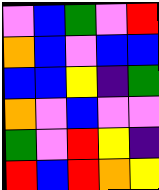[["violet", "blue", "green", "violet", "red"], ["orange", "blue", "violet", "blue", "blue"], ["blue", "blue", "yellow", "indigo", "green"], ["orange", "violet", "blue", "violet", "violet"], ["green", "violet", "red", "yellow", "indigo"], ["red", "blue", "red", "orange", "yellow"]]